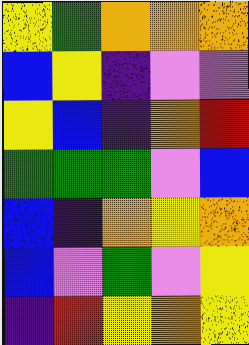[["yellow", "green", "orange", "orange", "orange"], ["blue", "yellow", "indigo", "violet", "violet"], ["yellow", "blue", "indigo", "orange", "red"], ["green", "green", "green", "violet", "blue"], ["blue", "indigo", "orange", "yellow", "orange"], ["blue", "violet", "green", "violet", "yellow"], ["indigo", "red", "yellow", "orange", "yellow"]]